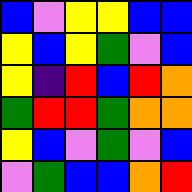[["blue", "violet", "yellow", "yellow", "blue", "blue"], ["yellow", "blue", "yellow", "green", "violet", "blue"], ["yellow", "indigo", "red", "blue", "red", "orange"], ["green", "red", "red", "green", "orange", "orange"], ["yellow", "blue", "violet", "green", "violet", "blue"], ["violet", "green", "blue", "blue", "orange", "red"]]